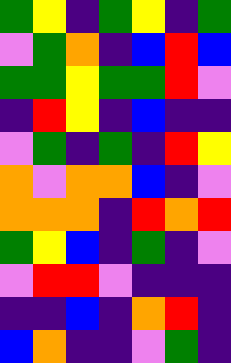[["green", "yellow", "indigo", "green", "yellow", "indigo", "green"], ["violet", "green", "orange", "indigo", "blue", "red", "blue"], ["green", "green", "yellow", "green", "green", "red", "violet"], ["indigo", "red", "yellow", "indigo", "blue", "indigo", "indigo"], ["violet", "green", "indigo", "green", "indigo", "red", "yellow"], ["orange", "violet", "orange", "orange", "blue", "indigo", "violet"], ["orange", "orange", "orange", "indigo", "red", "orange", "red"], ["green", "yellow", "blue", "indigo", "green", "indigo", "violet"], ["violet", "red", "red", "violet", "indigo", "indigo", "indigo"], ["indigo", "indigo", "blue", "indigo", "orange", "red", "indigo"], ["blue", "orange", "indigo", "indigo", "violet", "green", "indigo"]]